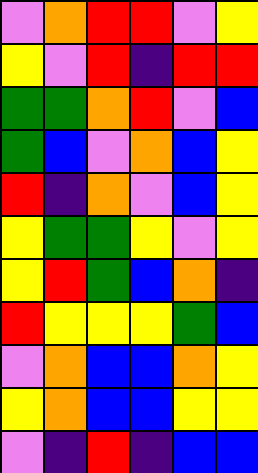[["violet", "orange", "red", "red", "violet", "yellow"], ["yellow", "violet", "red", "indigo", "red", "red"], ["green", "green", "orange", "red", "violet", "blue"], ["green", "blue", "violet", "orange", "blue", "yellow"], ["red", "indigo", "orange", "violet", "blue", "yellow"], ["yellow", "green", "green", "yellow", "violet", "yellow"], ["yellow", "red", "green", "blue", "orange", "indigo"], ["red", "yellow", "yellow", "yellow", "green", "blue"], ["violet", "orange", "blue", "blue", "orange", "yellow"], ["yellow", "orange", "blue", "blue", "yellow", "yellow"], ["violet", "indigo", "red", "indigo", "blue", "blue"]]